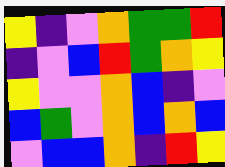[["yellow", "indigo", "violet", "orange", "green", "green", "red"], ["indigo", "violet", "blue", "red", "green", "orange", "yellow"], ["yellow", "violet", "violet", "orange", "blue", "indigo", "violet"], ["blue", "green", "violet", "orange", "blue", "orange", "blue"], ["violet", "blue", "blue", "orange", "indigo", "red", "yellow"]]